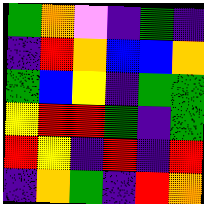[["green", "orange", "violet", "indigo", "green", "indigo"], ["indigo", "red", "orange", "blue", "blue", "orange"], ["green", "blue", "yellow", "indigo", "green", "green"], ["yellow", "red", "red", "green", "indigo", "green"], ["red", "yellow", "indigo", "red", "indigo", "red"], ["indigo", "orange", "green", "indigo", "red", "orange"]]